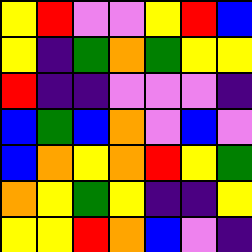[["yellow", "red", "violet", "violet", "yellow", "red", "blue"], ["yellow", "indigo", "green", "orange", "green", "yellow", "yellow"], ["red", "indigo", "indigo", "violet", "violet", "violet", "indigo"], ["blue", "green", "blue", "orange", "violet", "blue", "violet"], ["blue", "orange", "yellow", "orange", "red", "yellow", "green"], ["orange", "yellow", "green", "yellow", "indigo", "indigo", "yellow"], ["yellow", "yellow", "red", "orange", "blue", "violet", "indigo"]]